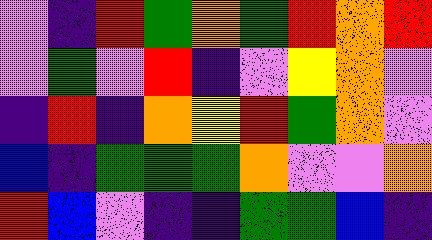[["violet", "indigo", "red", "green", "orange", "green", "red", "orange", "red"], ["violet", "green", "violet", "red", "indigo", "violet", "yellow", "orange", "violet"], ["indigo", "red", "indigo", "orange", "yellow", "red", "green", "orange", "violet"], ["blue", "indigo", "green", "green", "green", "orange", "violet", "violet", "orange"], ["red", "blue", "violet", "indigo", "indigo", "green", "green", "blue", "indigo"]]